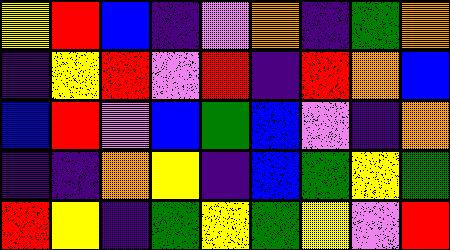[["yellow", "red", "blue", "indigo", "violet", "orange", "indigo", "green", "orange"], ["indigo", "yellow", "red", "violet", "red", "indigo", "red", "orange", "blue"], ["blue", "red", "violet", "blue", "green", "blue", "violet", "indigo", "orange"], ["indigo", "indigo", "orange", "yellow", "indigo", "blue", "green", "yellow", "green"], ["red", "yellow", "indigo", "green", "yellow", "green", "yellow", "violet", "red"]]